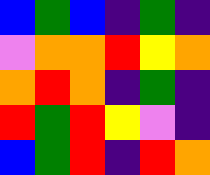[["blue", "green", "blue", "indigo", "green", "indigo"], ["violet", "orange", "orange", "red", "yellow", "orange"], ["orange", "red", "orange", "indigo", "green", "indigo"], ["red", "green", "red", "yellow", "violet", "indigo"], ["blue", "green", "red", "indigo", "red", "orange"]]